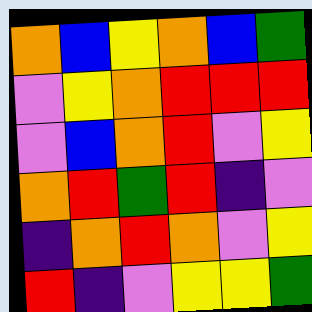[["orange", "blue", "yellow", "orange", "blue", "green"], ["violet", "yellow", "orange", "red", "red", "red"], ["violet", "blue", "orange", "red", "violet", "yellow"], ["orange", "red", "green", "red", "indigo", "violet"], ["indigo", "orange", "red", "orange", "violet", "yellow"], ["red", "indigo", "violet", "yellow", "yellow", "green"]]